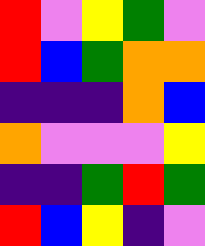[["red", "violet", "yellow", "green", "violet"], ["red", "blue", "green", "orange", "orange"], ["indigo", "indigo", "indigo", "orange", "blue"], ["orange", "violet", "violet", "violet", "yellow"], ["indigo", "indigo", "green", "red", "green"], ["red", "blue", "yellow", "indigo", "violet"]]